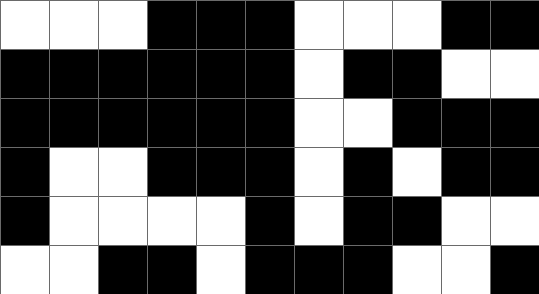[["white", "white", "white", "black", "black", "black", "white", "white", "white", "black", "black"], ["black", "black", "black", "black", "black", "black", "white", "black", "black", "white", "white"], ["black", "black", "black", "black", "black", "black", "white", "white", "black", "black", "black"], ["black", "white", "white", "black", "black", "black", "white", "black", "white", "black", "black"], ["black", "white", "white", "white", "white", "black", "white", "black", "black", "white", "white"], ["white", "white", "black", "black", "white", "black", "black", "black", "white", "white", "black"]]